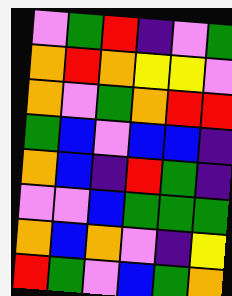[["violet", "green", "red", "indigo", "violet", "green"], ["orange", "red", "orange", "yellow", "yellow", "violet"], ["orange", "violet", "green", "orange", "red", "red"], ["green", "blue", "violet", "blue", "blue", "indigo"], ["orange", "blue", "indigo", "red", "green", "indigo"], ["violet", "violet", "blue", "green", "green", "green"], ["orange", "blue", "orange", "violet", "indigo", "yellow"], ["red", "green", "violet", "blue", "green", "orange"]]